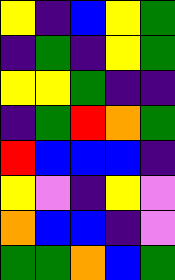[["yellow", "indigo", "blue", "yellow", "green"], ["indigo", "green", "indigo", "yellow", "green"], ["yellow", "yellow", "green", "indigo", "indigo"], ["indigo", "green", "red", "orange", "green"], ["red", "blue", "blue", "blue", "indigo"], ["yellow", "violet", "indigo", "yellow", "violet"], ["orange", "blue", "blue", "indigo", "violet"], ["green", "green", "orange", "blue", "green"]]